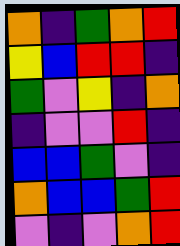[["orange", "indigo", "green", "orange", "red"], ["yellow", "blue", "red", "red", "indigo"], ["green", "violet", "yellow", "indigo", "orange"], ["indigo", "violet", "violet", "red", "indigo"], ["blue", "blue", "green", "violet", "indigo"], ["orange", "blue", "blue", "green", "red"], ["violet", "indigo", "violet", "orange", "red"]]